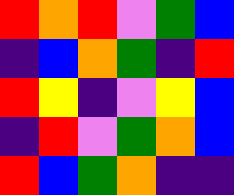[["red", "orange", "red", "violet", "green", "blue"], ["indigo", "blue", "orange", "green", "indigo", "red"], ["red", "yellow", "indigo", "violet", "yellow", "blue"], ["indigo", "red", "violet", "green", "orange", "blue"], ["red", "blue", "green", "orange", "indigo", "indigo"]]